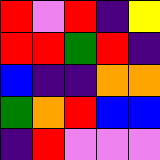[["red", "violet", "red", "indigo", "yellow"], ["red", "red", "green", "red", "indigo"], ["blue", "indigo", "indigo", "orange", "orange"], ["green", "orange", "red", "blue", "blue"], ["indigo", "red", "violet", "violet", "violet"]]